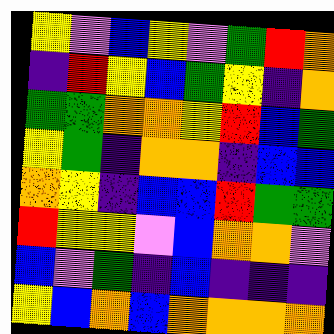[["yellow", "violet", "blue", "yellow", "violet", "green", "red", "orange"], ["indigo", "red", "yellow", "blue", "green", "yellow", "indigo", "orange"], ["green", "green", "orange", "orange", "yellow", "red", "blue", "green"], ["yellow", "green", "indigo", "orange", "orange", "indigo", "blue", "blue"], ["orange", "yellow", "indigo", "blue", "blue", "red", "green", "green"], ["red", "yellow", "yellow", "violet", "blue", "orange", "orange", "violet"], ["blue", "violet", "green", "indigo", "blue", "indigo", "indigo", "indigo"], ["yellow", "blue", "orange", "blue", "orange", "orange", "orange", "orange"]]